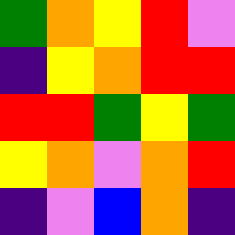[["green", "orange", "yellow", "red", "violet"], ["indigo", "yellow", "orange", "red", "red"], ["red", "red", "green", "yellow", "green"], ["yellow", "orange", "violet", "orange", "red"], ["indigo", "violet", "blue", "orange", "indigo"]]